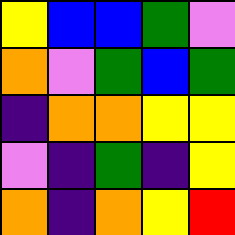[["yellow", "blue", "blue", "green", "violet"], ["orange", "violet", "green", "blue", "green"], ["indigo", "orange", "orange", "yellow", "yellow"], ["violet", "indigo", "green", "indigo", "yellow"], ["orange", "indigo", "orange", "yellow", "red"]]